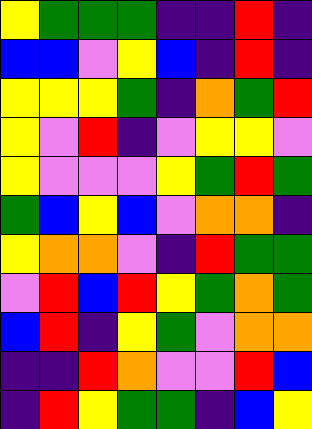[["yellow", "green", "green", "green", "indigo", "indigo", "red", "indigo"], ["blue", "blue", "violet", "yellow", "blue", "indigo", "red", "indigo"], ["yellow", "yellow", "yellow", "green", "indigo", "orange", "green", "red"], ["yellow", "violet", "red", "indigo", "violet", "yellow", "yellow", "violet"], ["yellow", "violet", "violet", "violet", "yellow", "green", "red", "green"], ["green", "blue", "yellow", "blue", "violet", "orange", "orange", "indigo"], ["yellow", "orange", "orange", "violet", "indigo", "red", "green", "green"], ["violet", "red", "blue", "red", "yellow", "green", "orange", "green"], ["blue", "red", "indigo", "yellow", "green", "violet", "orange", "orange"], ["indigo", "indigo", "red", "orange", "violet", "violet", "red", "blue"], ["indigo", "red", "yellow", "green", "green", "indigo", "blue", "yellow"]]